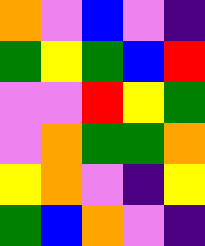[["orange", "violet", "blue", "violet", "indigo"], ["green", "yellow", "green", "blue", "red"], ["violet", "violet", "red", "yellow", "green"], ["violet", "orange", "green", "green", "orange"], ["yellow", "orange", "violet", "indigo", "yellow"], ["green", "blue", "orange", "violet", "indigo"]]